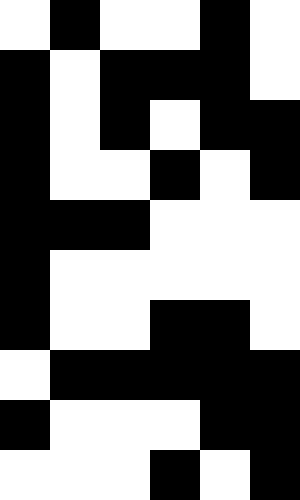[["white", "black", "white", "white", "black", "white"], ["black", "white", "black", "black", "black", "white"], ["black", "white", "black", "white", "black", "black"], ["black", "white", "white", "black", "white", "black"], ["black", "black", "black", "white", "white", "white"], ["black", "white", "white", "white", "white", "white"], ["black", "white", "white", "black", "black", "white"], ["white", "black", "black", "black", "black", "black"], ["black", "white", "white", "white", "black", "black"], ["white", "white", "white", "black", "white", "black"]]